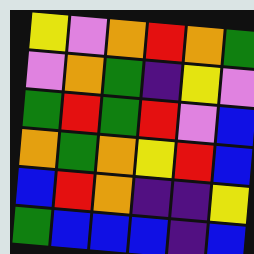[["yellow", "violet", "orange", "red", "orange", "green"], ["violet", "orange", "green", "indigo", "yellow", "violet"], ["green", "red", "green", "red", "violet", "blue"], ["orange", "green", "orange", "yellow", "red", "blue"], ["blue", "red", "orange", "indigo", "indigo", "yellow"], ["green", "blue", "blue", "blue", "indigo", "blue"]]